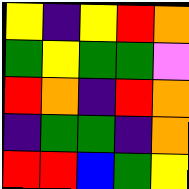[["yellow", "indigo", "yellow", "red", "orange"], ["green", "yellow", "green", "green", "violet"], ["red", "orange", "indigo", "red", "orange"], ["indigo", "green", "green", "indigo", "orange"], ["red", "red", "blue", "green", "yellow"]]